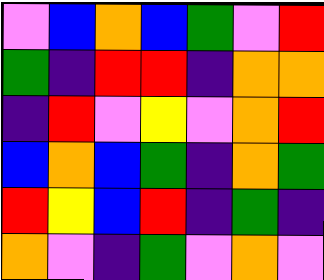[["violet", "blue", "orange", "blue", "green", "violet", "red"], ["green", "indigo", "red", "red", "indigo", "orange", "orange"], ["indigo", "red", "violet", "yellow", "violet", "orange", "red"], ["blue", "orange", "blue", "green", "indigo", "orange", "green"], ["red", "yellow", "blue", "red", "indigo", "green", "indigo"], ["orange", "violet", "indigo", "green", "violet", "orange", "violet"]]